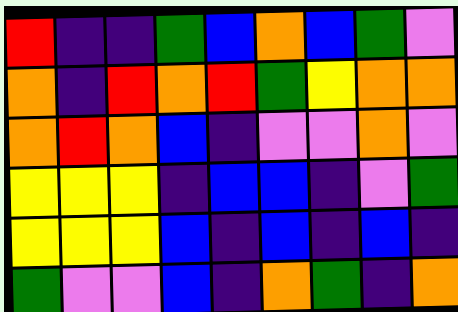[["red", "indigo", "indigo", "green", "blue", "orange", "blue", "green", "violet"], ["orange", "indigo", "red", "orange", "red", "green", "yellow", "orange", "orange"], ["orange", "red", "orange", "blue", "indigo", "violet", "violet", "orange", "violet"], ["yellow", "yellow", "yellow", "indigo", "blue", "blue", "indigo", "violet", "green"], ["yellow", "yellow", "yellow", "blue", "indigo", "blue", "indigo", "blue", "indigo"], ["green", "violet", "violet", "blue", "indigo", "orange", "green", "indigo", "orange"]]